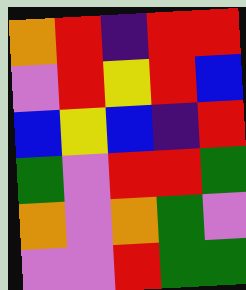[["orange", "red", "indigo", "red", "red"], ["violet", "red", "yellow", "red", "blue"], ["blue", "yellow", "blue", "indigo", "red"], ["green", "violet", "red", "red", "green"], ["orange", "violet", "orange", "green", "violet"], ["violet", "violet", "red", "green", "green"]]